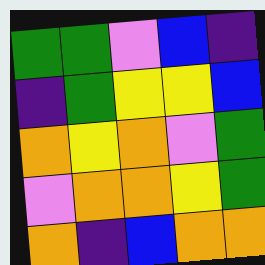[["green", "green", "violet", "blue", "indigo"], ["indigo", "green", "yellow", "yellow", "blue"], ["orange", "yellow", "orange", "violet", "green"], ["violet", "orange", "orange", "yellow", "green"], ["orange", "indigo", "blue", "orange", "orange"]]